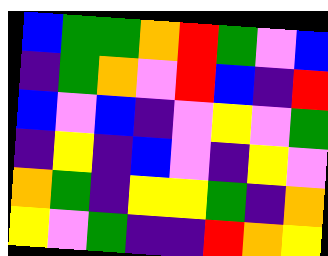[["blue", "green", "green", "orange", "red", "green", "violet", "blue"], ["indigo", "green", "orange", "violet", "red", "blue", "indigo", "red"], ["blue", "violet", "blue", "indigo", "violet", "yellow", "violet", "green"], ["indigo", "yellow", "indigo", "blue", "violet", "indigo", "yellow", "violet"], ["orange", "green", "indigo", "yellow", "yellow", "green", "indigo", "orange"], ["yellow", "violet", "green", "indigo", "indigo", "red", "orange", "yellow"]]